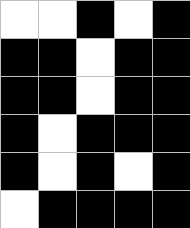[["white", "white", "black", "white", "black"], ["black", "black", "white", "black", "black"], ["black", "black", "white", "black", "black"], ["black", "white", "black", "black", "black"], ["black", "white", "black", "white", "black"], ["white", "black", "black", "black", "black"]]